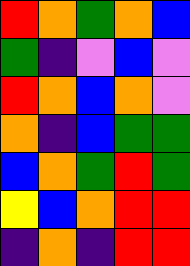[["red", "orange", "green", "orange", "blue"], ["green", "indigo", "violet", "blue", "violet"], ["red", "orange", "blue", "orange", "violet"], ["orange", "indigo", "blue", "green", "green"], ["blue", "orange", "green", "red", "green"], ["yellow", "blue", "orange", "red", "red"], ["indigo", "orange", "indigo", "red", "red"]]